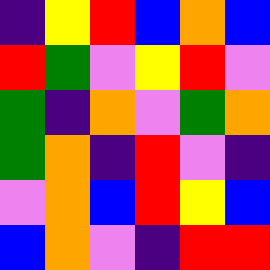[["indigo", "yellow", "red", "blue", "orange", "blue"], ["red", "green", "violet", "yellow", "red", "violet"], ["green", "indigo", "orange", "violet", "green", "orange"], ["green", "orange", "indigo", "red", "violet", "indigo"], ["violet", "orange", "blue", "red", "yellow", "blue"], ["blue", "orange", "violet", "indigo", "red", "red"]]